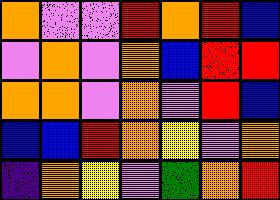[["orange", "violet", "violet", "red", "orange", "red", "blue"], ["violet", "orange", "violet", "orange", "blue", "red", "red"], ["orange", "orange", "violet", "orange", "violet", "red", "blue"], ["blue", "blue", "red", "orange", "yellow", "violet", "orange"], ["indigo", "orange", "yellow", "violet", "green", "orange", "red"]]